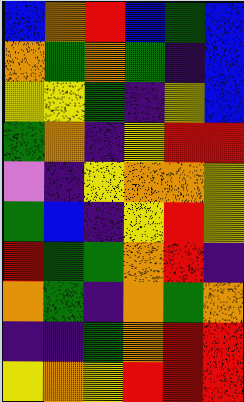[["blue", "orange", "red", "blue", "green", "blue"], ["orange", "green", "orange", "green", "indigo", "blue"], ["yellow", "yellow", "green", "indigo", "yellow", "blue"], ["green", "orange", "indigo", "yellow", "red", "red"], ["violet", "indigo", "yellow", "orange", "orange", "yellow"], ["green", "blue", "indigo", "yellow", "red", "yellow"], ["red", "green", "green", "orange", "red", "indigo"], ["orange", "green", "indigo", "orange", "green", "orange"], ["indigo", "indigo", "green", "orange", "red", "red"], ["yellow", "orange", "yellow", "red", "red", "red"]]